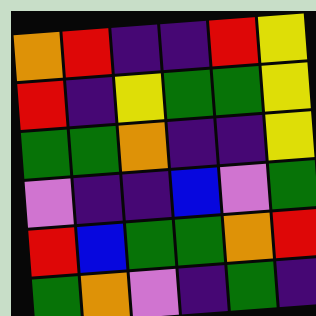[["orange", "red", "indigo", "indigo", "red", "yellow"], ["red", "indigo", "yellow", "green", "green", "yellow"], ["green", "green", "orange", "indigo", "indigo", "yellow"], ["violet", "indigo", "indigo", "blue", "violet", "green"], ["red", "blue", "green", "green", "orange", "red"], ["green", "orange", "violet", "indigo", "green", "indigo"]]